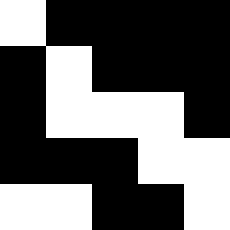[["white", "black", "black", "black", "black"], ["black", "white", "black", "black", "black"], ["black", "white", "white", "white", "black"], ["black", "black", "black", "white", "white"], ["white", "white", "black", "black", "white"]]